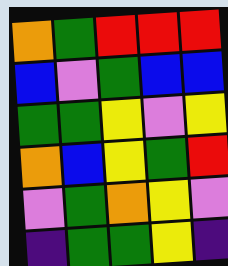[["orange", "green", "red", "red", "red"], ["blue", "violet", "green", "blue", "blue"], ["green", "green", "yellow", "violet", "yellow"], ["orange", "blue", "yellow", "green", "red"], ["violet", "green", "orange", "yellow", "violet"], ["indigo", "green", "green", "yellow", "indigo"]]